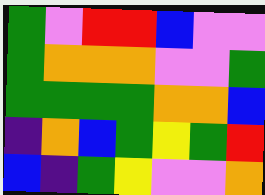[["green", "violet", "red", "red", "blue", "violet", "violet"], ["green", "orange", "orange", "orange", "violet", "violet", "green"], ["green", "green", "green", "green", "orange", "orange", "blue"], ["indigo", "orange", "blue", "green", "yellow", "green", "red"], ["blue", "indigo", "green", "yellow", "violet", "violet", "orange"]]